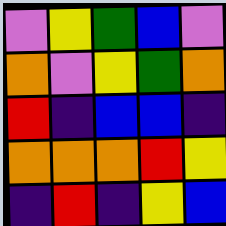[["violet", "yellow", "green", "blue", "violet"], ["orange", "violet", "yellow", "green", "orange"], ["red", "indigo", "blue", "blue", "indigo"], ["orange", "orange", "orange", "red", "yellow"], ["indigo", "red", "indigo", "yellow", "blue"]]